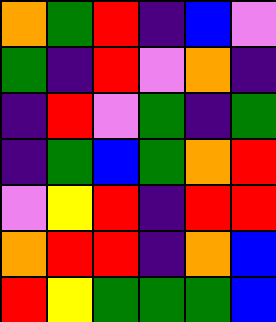[["orange", "green", "red", "indigo", "blue", "violet"], ["green", "indigo", "red", "violet", "orange", "indigo"], ["indigo", "red", "violet", "green", "indigo", "green"], ["indigo", "green", "blue", "green", "orange", "red"], ["violet", "yellow", "red", "indigo", "red", "red"], ["orange", "red", "red", "indigo", "orange", "blue"], ["red", "yellow", "green", "green", "green", "blue"]]